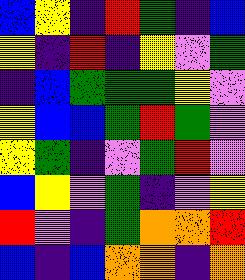[["blue", "yellow", "indigo", "red", "green", "indigo", "blue"], ["yellow", "indigo", "red", "indigo", "yellow", "violet", "green"], ["indigo", "blue", "green", "green", "green", "yellow", "violet"], ["yellow", "blue", "blue", "green", "red", "green", "violet"], ["yellow", "green", "indigo", "violet", "green", "red", "violet"], ["blue", "yellow", "violet", "green", "indigo", "violet", "yellow"], ["red", "violet", "indigo", "green", "orange", "orange", "red"], ["blue", "indigo", "blue", "orange", "orange", "indigo", "orange"]]